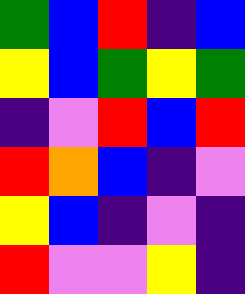[["green", "blue", "red", "indigo", "blue"], ["yellow", "blue", "green", "yellow", "green"], ["indigo", "violet", "red", "blue", "red"], ["red", "orange", "blue", "indigo", "violet"], ["yellow", "blue", "indigo", "violet", "indigo"], ["red", "violet", "violet", "yellow", "indigo"]]